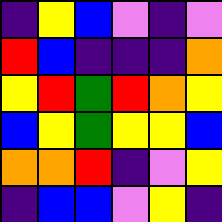[["indigo", "yellow", "blue", "violet", "indigo", "violet"], ["red", "blue", "indigo", "indigo", "indigo", "orange"], ["yellow", "red", "green", "red", "orange", "yellow"], ["blue", "yellow", "green", "yellow", "yellow", "blue"], ["orange", "orange", "red", "indigo", "violet", "yellow"], ["indigo", "blue", "blue", "violet", "yellow", "indigo"]]